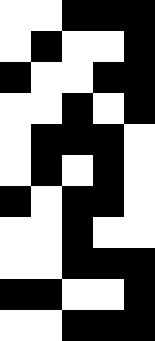[["white", "white", "black", "black", "black"], ["white", "black", "white", "white", "black"], ["black", "white", "white", "black", "black"], ["white", "white", "black", "white", "black"], ["white", "black", "black", "black", "white"], ["white", "black", "white", "black", "white"], ["black", "white", "black", "black", "white"], ["white", "white", "black", "white", "white"], ["white", "white", "black", "black", "black"], ["black", "black", "white", "white", "black"], ["white", "white", "black", "black", "black"]]